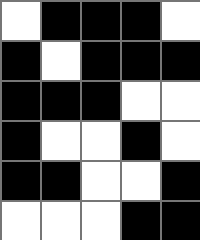[["white", "black", "black", "black", "white"], ["black", "white", "black", "black", "black"], ["black", "black", "black", "white", "white"], ["black", "white", "white", "black", "white"], ["black", "black", "white", "white", "black"], ["white", "white", "white", "black", "black"]]